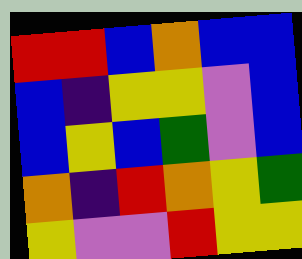[["red", "red", "blue", "orange", "blue", "blue"], ["blue", "indigo", "yellow", "yellow", "violet", "blue"], ["blue", "yellow", "blue", "green", "violet", "blue"], ["orange", "indigo", "red", "orange", "yellow", "green"], ["yellow", "violet", "violet", "red", "yellow", "yellow"]]